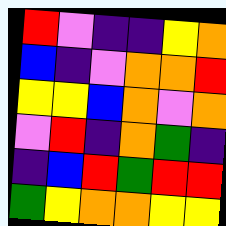[["red", "violet", "indigo", "indigo", "yellow", "orange"], ["blue", "indigo", "violet", "orange", "orange", "red"], ["yellow", "yellow", "blue", "orange", "violet", "orange"], ["violet", "red", "indigo", "orange", "green", "indigo"], ["indigo", "blue", "red", "green", "red", "red"], ["green", "yellow", "orange", "orange", "yellow", "yellow"]]